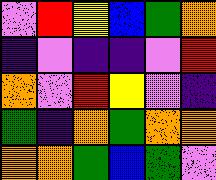[["violet", "red", "yellow", "blue", "green", "orange"], ["indigo", "violet", "indigo", "indigo", "violet", "red"], ["orange", "violet", "red", "yellow", "violet", "indigo"], ["green", "indigo", "orange", "green", "orange", "orange"], ["orange", "orange", "green", "blue", "green", "violet"]]